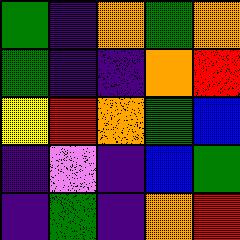[["green", "indigo", "orange", "green", "orange"], ["green", "indigo", "indigo", "orange", "red"], ["yellow", "red", "orange", "green", "blue"], ["indigo", "violet", "indigo", "blue", "green"], ["indigo", "green", "indigo", "orange", "red"]]